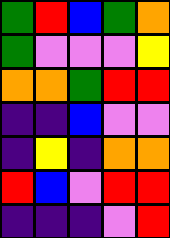[["green", "red", "blue", "green", "orange"], ["green", "violet", "violet", "violet", "yellow"], ["orange", "orange", "green", "red", "red"], ["indigo", "indigo", "blue", "violet", "violet"], ["indigo", "yellow", "indigo", "orange", "orange"], ["red", "blue", "violet", "red", "red"], ["indigo", "indigo", "indigo", "violet", "red"]]